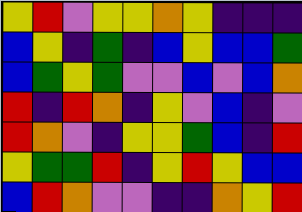[["yellow", "red", "violet", "yellow", "yellow", "orange", "yellow", "indigo", "indigo", "indigo"], ["blue", "yellow", "indigo", "green", "indigo", "blue", "yellow", "blue", "blue", "green"], ["blue", "green", "yellow", "green", "violet", "violet", "blue", "violet", "blue", "orange"], ["red", "indigo", "red", "orange", "indigo", "yellow", "violet", "blue", "indigo", "violet"], ["red", "orange", "violet", "indigo", "yellow", "yellow", "green", "blue", "indigo", "red"], ["yellow", "green", "green", "red", "indigo", "yellow", "red", "yellow", "blue", "blue"], ["blue", "red", "orange", "violet", "violet", "indigo", "indigo", "orange", "yellow", "red"]]